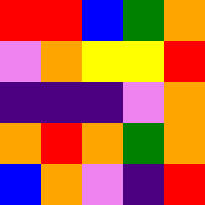[["red", "red", "blue", "green", "orange"], ["violet", "orange", "yellow", "yellow", "red"], ["indigo", "indigo", "indigo", "violet", "orange"], ["orange", "red", "orange", "green", "orange"], ["blue", "orange", "violet", "indigo", "red"]]